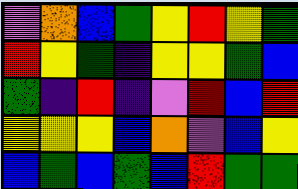[["violet", "orange", "blue", "green", "yellow", "red", "yellow", "green"], ["red", "yellow", "green", "indigo", "yellow", "yellow", "green", "blue"], ["green", "indigo", "red", "indigo", "violet", "red", "blue", "red"], ["yellow", "yellow", "yellow", "blue", "orange", "violet", "blue", "yellow"], ["blue", "green", "blue", "green", "blue", "red", "green", "green"]]